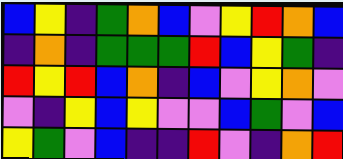[["blue", "yellow", "indigo", "green", "orange", "blue", "violet", "yellow", "red", "orange", "blue"], ["indigo", "orange", "indigo", "green", "green", "green", "red", "blue", "yellow", "green", "indigo"], ["red", "yellow", "red", "blue", "orange", "indigo", "blue", "violet", "yellow", "orange", "violet"], ["violet", "indigo", "yellow", "blue", "yellow", "violet", "violet", "blue", "green", "violet", "blue"], ["yellow", "green", "violet", "blue", "indigo", "indigo", "red", "violet", "indigo", "orange", "red"]]